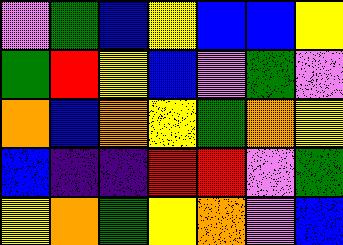[["violet", "green", "blue", "yellow", "blue", "blue", "yellow"], ["green", "red", "yellow", "blue", "violet", "green", "violet"], ["orange", "blue", "orange", "yellow", "green", "orange", "yellow"], ["blue", "indigo", "indigo", "red", "red", "violet", "green"], ["yellow", "orange", "green", "yellow", "orange", "violet", "blue"]]